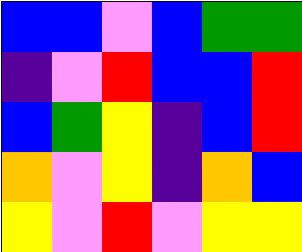[["blue", "blue", "violet", "blue", "green", "green"], ["indigo", "violet", "red", "blue", "blue", "red"], ["blue", "green", "yellow", "indigo", "blue", "red"], ["orange", "violet", "yellow", "indigo", "orange", "blue"], ["yellow", "violet", "red", "violet", "yellow", "yellow"]]